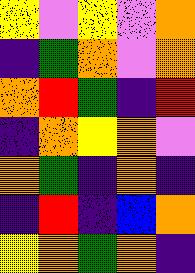[["yellow", "violet", "yellow", "violet", "orange"], ["indigo", "green", "orange", "violet", "orange"], ["orange", "red", "green", "indigo", "red"], ["indigo", "orange", "yellow", "orange", "violet"], ["orange", "green", "indigo", "orange", "indigo"], ["indigo", "red", "indigo", "blue", "orange"], ["yellow", "orange", "green", "orange", "indigo"]]